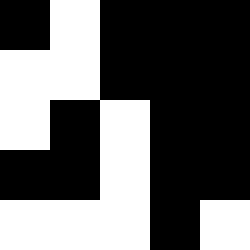[["black", "white", "black", "black", "black"], ["white", "white", "black", "black", "black"], ["white", "black", "white", "black", "black"], ["black", "black", "white", "black", "black"], ["white", "white", "white", "black", "white"]]